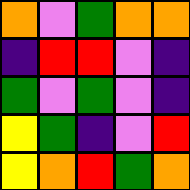[["orange", "violet", "green", "orange", "orange"], ["indigo", "red", "red", "violet", "indigo"], ["green", "violet", "green", "violet", "indigo"], ["yellow", "green", "indigo", "violet", "red"], ["yellow", "orange", "red", "green", "orange"]]